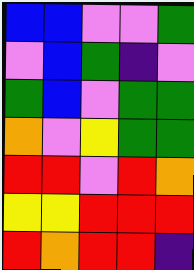[["blue", "blue", "violet", "violet", "green"], ["violet", "blue", "green", "indigo", "violet"], ["green", "blue", "violet", "green", "green"], ["orange", "violet", "yellow", "green", "green"], ["red", "red", "violet", "red", "orange"], ["yellow", "yellow", "red", "red", "red"], ["red", "orange", "red", "red", "indigo"]]